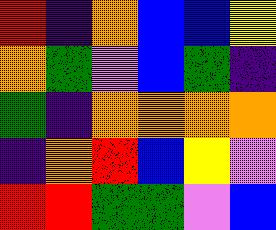[["red", "indigo", "orange", "blue", "blue", "yellow"], ["orange", "green", "violet", "blue", "green", "indigo"], ["green", "indigo", "orange", "orange", "orange", "orange"], ["indigo", "orange", "red", "blue", "yellow", "violet"], ["red", "red", "green", "green", "violet", "blue"]]